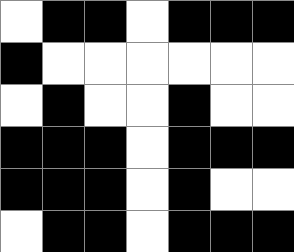[["white", "black", "black", "white", "black", "black", "black"], ["black", "white", "white", "white", "white", "white", "white"], ["white", "black", "white", "white", "black", "white", "white"], ["black", "black", "black", "white", "black", "black", "black"], ["black", "black", "black", "white", "black", "white", "white"], ["white", "black", "black", "white", "black", "black", "black"]]